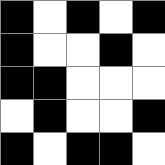[["black", "white", "black", "white", "black"], ["black", "white", "white", "black", "white"], ["black", "black", "white", "white", "white"], ["white", "black", "white", "white", "black"], ["black", "white", "black", "black", "white"]]